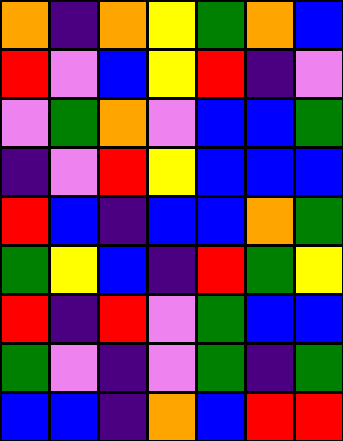[["orange", "indigo", "orange", "yellow", "green", "orange", "blue"], ["red", "violet", "blue", "yellow", "red", "indigo", "violet"], ["violet", "green", "orange", "violet", "blue", "blue", "green"], ["indigo", "violet", "red", "yellow", "blue", "blue", "blue"], ["red", "blue", "indigo", "blue", "blue", "orange", "green"], ["green", "yellow", "blue", "indigo", "red", "green", "yellow"], ["red", "indigo", "red", "violet", "green", "blue", "blue"], ["green", "violet", "indigo", "violet", "green", "indigo", "green"], ["blue", "blue", "indigo", "orange", "blue", "red", "red"]]